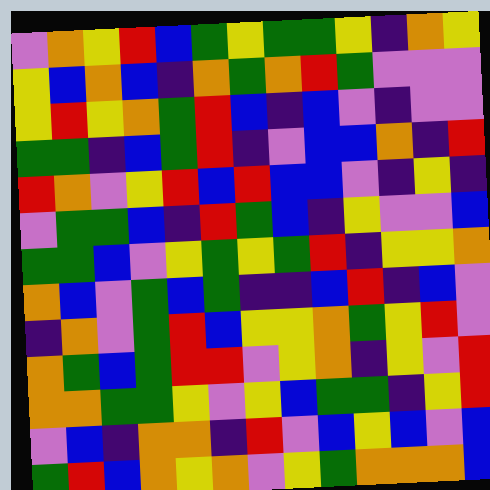[["violet", "orange", "yellow", "red", "blue", "green", "yellow", "green", "green", "yellow", "indigo", "orange", "yellow"], ["yellow", "blue", "orange", "blue", "indigo", "orange", "green", "orange", "red", "green", "violet", "violet", "violet"], ["yellow", "red", "yellow", "orange", "green", "red", "blue", "indigo", "blue", "violet", "indigo", "violet", "violet"], ["green", "green", "indigo", "blue", "green", "red", "indigo", "violet", "blue", "blue", "orange", "indigo", "red"], ["red", "orange", "violet", "yellow", "red", "blue", "red", "blue", "blue", "violet", "indigo", "yellow", "indigo"], ["violet", "green", "green", "blue", "indigo", "red", "green", "blue", "indigo", "yellow", "violet", "violet", "blue"], ["green", "green", "blue", "violet", "yellow", "green", "yellow", "green", "red", "indigo", "yellow", "yellow", "orange"], ["orange", "blue", "violet", "green", "blue", "green", "indigo", "indigo", "blue", "red", "indigo", "blue", "violet"], ["indigo", "orange", "violet", "green", "red", "blue", "yellow", "yellow", "orange", "green", "yellow", "red", "violet"], ["orange", "green", "blue", "green", "red", "red", "violet", "yellow", "orange", "indigo", "yellow", "violet", "red"], ["orange", "orange", "green", "green", "yellow", "violet", "yellow", "blue", "green", "green", "indigo", "yellow", "red"], ["violet", "blue", "indigo", "orange", "orange", "indigo", "red", "violet", "blue", "yellow", "blue", "violet", "blue"], ["green", "red", "blue", "orange", "yellow", "orange", "violet", "yellow", "green", "orange", "orange", "orange", "blue"]]